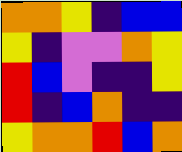[["orange", "orange", "yellow", "indigo", "blue", "blue"], ["yellow", "indigo", "violet", "violet", "orange", "yellow"], ["red", "blue", "violet", "indigo", "indigo", "yellow"], ["red", "indigo", "blue", "orange", "indigo", "indigo"], ["yellow", "orange", "orange", "red", "blue", "orange"]]